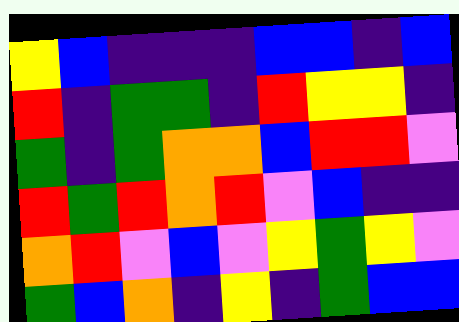[["yellow", "blue", "indigo", "indigo", "indigo", "blue", "blue", "indigo", "blue"], ["red", "indigo", "green", "green", "indigo", "red", "yellow", "yellow", "indigo"], ["green", "indigo", "green", "orange", "orange", "blue", "red", "red", "violet"], ["red", "green", "red", "orange", "red", "violet", "blue", "indigo", "indigo"], ["orange", "red", "violet", "blue", "violet", "yellow", "green", "yellow", "violet"], ["green", "blue", "orange", "indigo", "yellow", "indigo", "green", "blue", "blue"]]